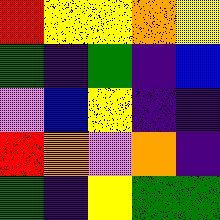[["red", "yellow", "yellow", "orange", "yellow"], ["green", "indigo", "green", "indigo", "blue"], ["violet", "blue", "yellow", "indigo", "indigo"], ["red", "orange", "violet", "orange", "indigo"], ["green", "indigo", "yellow", "green", "green"]]